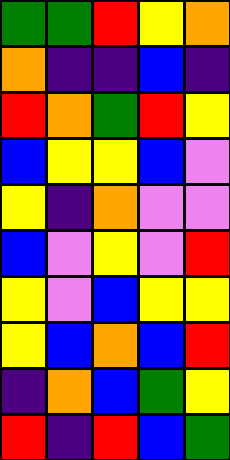[["green", "green", "red", "yellow", "orange"], ["orange", "indigo", "indigo", "blue", "indigo"], ["red", "orange", "green", "red", "yellow"], ["blue", "yellow", "yellow", "blue", "violet"], ["yellow", "indigo", "orange", "violet", "violet"], ["blue", "violet", "yellow", "violet", "red"], ["yellow", "violet", "blue", "yellow", "yellow"], ["yellow", "blue", "orange", "blue", "red"], ["indigo", "orange", "blue", "green", "yellow"], ["red", "indigo", "red", "blue", "green"]]